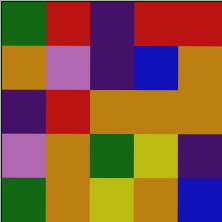[["green", "red", "indigo", "red", "red"], ["orange", "violet", "indigo", "blue", "orange"], ["indigo", "red", "orange", "orange", "orange"], ["violet", "orange", "green", "yellow", "indigo"], ["green", "orange", "yellow", "orange", "blue"]]